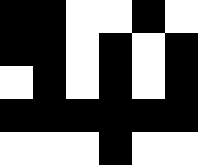[["black", "black", "white", "white", "black", "white"], ["black", "black", "white", "black", "white", "black"], ["white", "black", "white", "black", "white", "black"], ["black", "black", "black", "black", "black", "black"], ["white", "white", "white", "black", "white", "white"]]